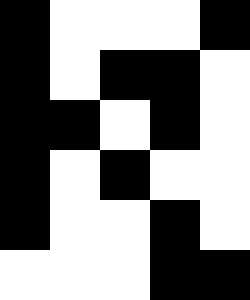[["black", "white", "white", "white", "black"], ["black", "white", "black", "black", "white"], ["black", "black", "white", "black", "white"], ["black", "white", "black", "white", "white"], ["black", "white", "white", "black", "white"], ["white", "white", "white", "black", "black"]]